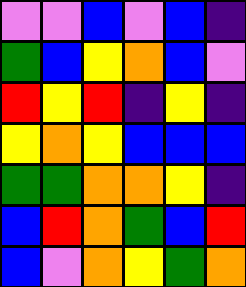[["violet", "violet", "blue", "violet", "blue", "indigo"], ["green", "blue", "yellow", "orange", "blue", "violet"], ["red", "yellow", "red", "indigo", "yellow", "indigo"], ["yellow", "orange", "yellow", "blue", "blue", "blue"], ["green", "green", "orange", "orange", "yellow", "indigo"], ["blue", "red", "orange", "green", "blue", "red"], ["blue", "violet", "orange", "yellow", "green", "orange"]]